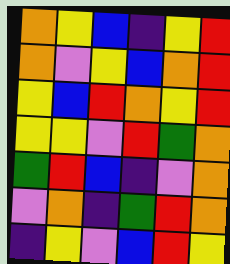[["orange", "yellow", "blue", "indigo", "yellow", "red"], ["orange", "violet", "yellow", "blue", "orange", "red"], ["yellow", "blue", "red", "orange", "yellow", "red"], ["yellow", "yellow", "violet", "red", "green", "orange"], ["green", "red", "blue", "indigo", "violet", "orange"], ["violet", "orange", "indigo", "green", "red", "orange"], ["indigo", "yellow", "violet", "blue", "red", "yellow"]]